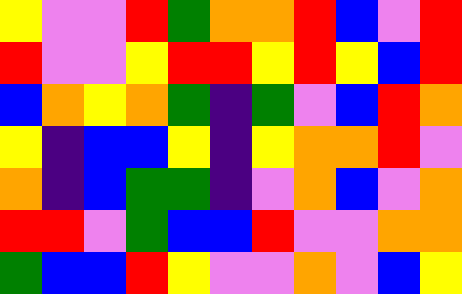[["yellow", "violet", "violet", "red", "green", "orange", "orange", "red", "blue", "violet", "red"], ["red", "violet", "violet", "yellow", "red", "red", "yellow", "red", "yellow", "blue", "red"], ["blue", "orange", "yellow", "orange", "green", "indigo", "green", "violet", "blue", "red", "orange"], ["yellow", "indigo", "blue", "blue", "yellow", "indigo", "yellow", "orange", "orange", "red", "violet"], ["orange", "indigo", "blue", "green", "green", "indigo", "violet", "orange", "blue", "violet", "orange"], ["red", "red", "violet", "green", "blue", "blue", "red", "violet", "violet", "orange", "orange"], ["green", "blue", "blue", "red", "yellow", "violet", "violet", "orange", "violet", "blue", "yellow"]]